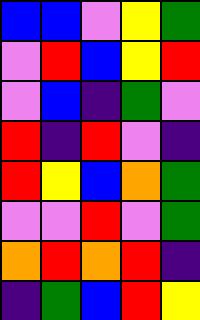[["blue", "blue", "violet", "yellow", "green"], ["violet", "red", "blue", "yellow", "red"], ["violet", "blue", "indigo", "green", "violet"], ["red", "indigo", "red", "violet", "indigo"], ["red", "yellow", "blue", "orange", "green"], ["violet", "violet", "red", "violet", "green"], ["orange", "red", "orange", "red", "indigo"], ["indigo", "green", "blue", "red", "yellow"]]